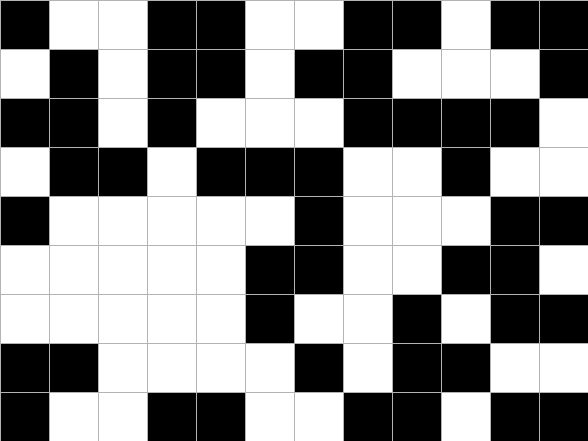[["black", "white", "white", "black", "black", "white", "white", "black", "black", "white", "black", "black"], ["white", "black", "white", "black", "black", "white", "black", "black", "white", "white", "white", "black"], ["black", "black", "white", "black", "white", "white", "white", "black", "black", "black", "black", "white"], ["white", "black", "black", "white", "black", "black", "black", "white", "white", "black", "white", "white"], ["black", "white", "white", "white", "white", "white", "black", "white", "white", "white", "black", "black"], ["white", "white", "white", "white", "white", "black", "black", "white", "white", "black", "black", "white"], ["white", "white", "white", "white", "white", "black", "white", "white", "black", "white", "black", "black"], ["black", "black", "white", "white", "white", "white", "black", "white", "black", "black", "white", "white"], ["black", "white", "white", "black", "black", "white", "white", "black", "black", "white", "black", "black"]]